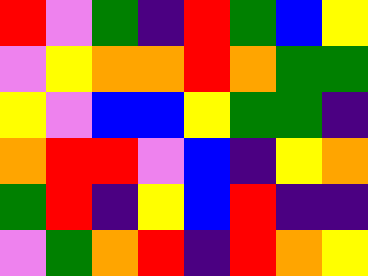[["red", "violet", "green", "indigo", "red", "green", "blue", "yellow"], ["violet", "yellow", "orange", "orange", "red", "orange", "green", "green"], ["yellow", "violet", "blue", "blue", "yellow", "green", "green", "indigo"], ["orange", "red", "red", "violet", "blue", "indigo", "yellow", "orange"], ["green", "red", "indigo", "yellow", "blue", "red", "indigo", "indigo"], ["violet", "green", "orange", "red", "indigo", "red", "orange", "yellow"]]